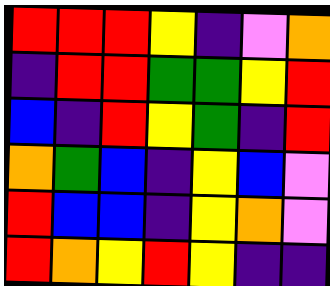[["red", "red", "red", "yellow", "indigo", "violet", "orange"], ["indigo", "red", "red", "green", "green", "yellow", "red"], ["blue", "indigo", "red", "yellow", "green", "indigo", "red"], ["orange", "green", "blue", "indigo", "yellow", "blue", "violet"], ["red", "blue", "blue", "indigo", "yellow", "orange", "violet"], ["red", "orange", "yellow", "red", "yellow", "indigo", "indigo"]]